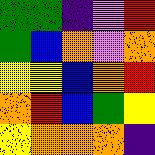[["green", "green", "indigo", "violet", "red"], ["green", "blue", "orange", "violet", "orange"], ["yellow", "yellow", "blue", "orange", "red"], ["orange", "red", "blue", "green", "yellow"], ["yellow", "orange", "orange", "orange", "indigo"]]